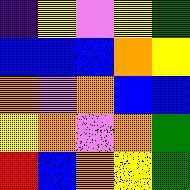[["indigo", "yellow", "violet", "yellow", "green"], ["blue", "blue", "blue", "orange", "yellow"], ["orange", "violet", "orange", "blue", "blue"], ["yellow", "orange", "violet", "orange", "green"], ["red", "blue", "orange", "yellow", "green"]]